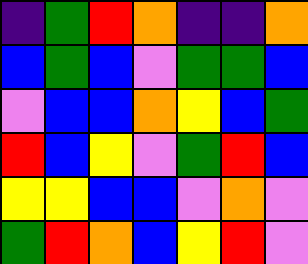[["indigo", "green", "red", "orange", "indigo", "indigo", "orange"], ["blue", "green", "blue", "violet", "green", "green", "blue"], ["violet", "blue", "blue", "orange", "yellow", "blue", "green"], ["red", "blue", "yellow", "violet", "green", "red", "blue"], ["yellow", "yellow", "blue", "blue", "violet", "orange", "violet"], ["green", "red", "orange", "blue", "yellow", "red", "violet"]]